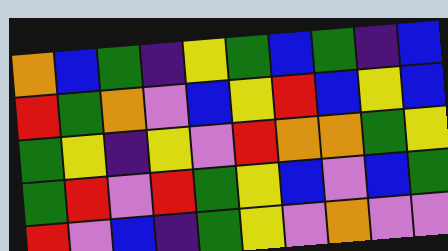[["orange", "blue", "green", "indigo", "yellow", "green", "blue", "green", "indigo", "blue"], ["red", "green", "orange", "violet", "blue", "yellow", "red", "blue", "yellow", "blue"], ["green", "yellow", "indigo", "yellow", "violet", "red", "orange", "orange", "green", "yellow"], ["green", "red", "violet", "red", "green", "yellow", "blue", "violet", "blue", "green"], ["red", "violet", "blue", "indigo", "green", "yellow", "violet", "orange", "violet", "violet"]]